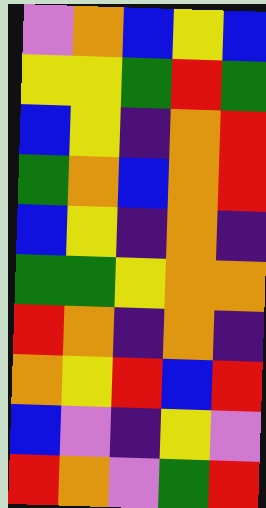[["violet", "orange", "blue", "yellow", "blue"], ["yellow", "yellow", "green", "red", "green"], ["blue", "yellow", "indigo", "orange", "red"], ["green", "orange", "blue", "orange", "red"], ["blue", "yellow", "indigo", "orange", "indigo"], ["green", "green", "yellow", "orange", "orange"], ["red", "orange", "indigo", "orange", "indigo"], ["orange", "yellow", "red", "blue", "red"], ["blue", "violet", "indigo", "yellow", "violet"], ["red", "orange", "violet", "green", "red"]]